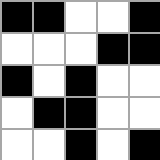[["black", "black", "white", "white", "black"], ["white", "white", "white", "black", "black"], ["black", "white", "black", "white", "white"], ["white", "black", "black", "white", "white"], ["white", "white", "black", "white", "black"]]